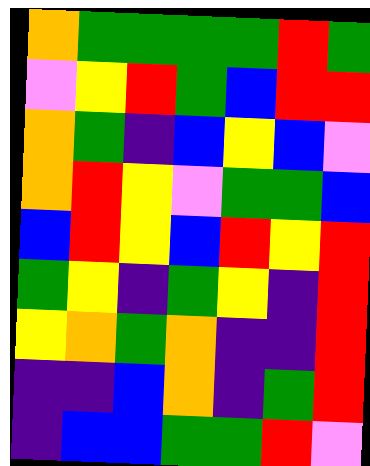[["orange", "green", "green", "green", "green", "red", "green"], ["violet", "yellow", "red", "green", "blue", "red", "red"], ["orange", "green", "indigo", "blue", "yellow", "blue", "violet"], ["orange", "red", "yellow", "violet", "green", "green", "blue"], ["blue", "red", "yellow", "blue", "red", "yellow", "red"], ["green", "yellow", "indigo", "green", "yellow", "indigo", "red"], ["yellow", "orange", "green", "orange", "indigo", "indigo", "red"], ["indigo", "indigo", "blue", "orange", "indigo", "green", "red"], ["indigo", "blue", "blue", "green", "green", "red", "violet"]]